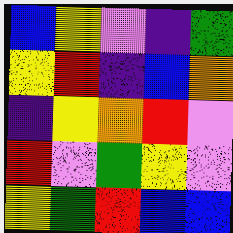[["blue", "yellow", "violet", "indigo", "green"], ["yellow", "red", "indigo", "blue", "orange"], ["indigo", "yellow", "orange", "red", "violet"], ["red", "violet", "green", "yellow", "violet"], ["yellow", "green", "red", "blue", "blue"]]